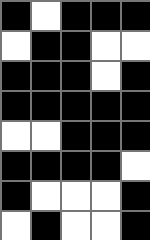[["black", "white", "black", "black", "black"], ["white", "black", "black", "white", "white"], ["black", "black", "black", "white", "black"], ["black", "black", "black", "black", "black"], ["white", "white", "black", "black", "black"], ["black", "black", "black", "black", "white"], ["black", "white", "white", "white", "black"], ["white", "black", "white", "white", "black"]]